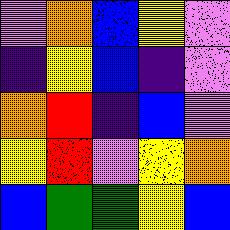[["violet", "orange", "blue", "yellow", "violet"], ["indigo", "yellow", "blue", "indigo", "violet"], ["orange", "red", "indigo", "blue", "violet"], ["yellow", "red", "violet", "yellow", "orange"], ["blue", "green", "green", "yellow", "blue"]]